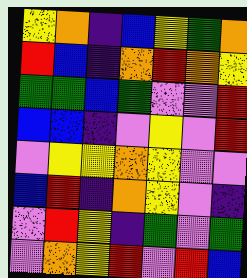[["yellow", "orange", "indigo", "blue", "yellow", "green", "orange"], ["red", "blue", "indigo", "orange", "red", "orange", "yellow"], ["green", "green", "blue", "green", "violet", "violet", "red"], ["blue", "blue", "indigo", "violet", "yellow", "violet", "red"], ["violet", "yellow", "yellow", "orange", "yellow", "violet", "violet"], ["blue", "red", "indigo", "orange", "yellow", "violet", "indigo"], ["violet", "red", "yellow", "indigo", "green", "violet", "green"], ["violet", "orange", "yellow", "red", "violet", "red", "blue"]]